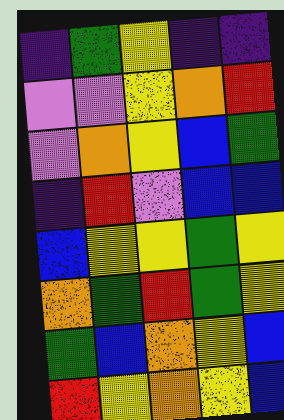[["indigo", "green", "yellow", "indigo", "indigo"], ["violet", "violet", "yellow", "orange", "red"], ["violet", "orange", "yellow", "blue", "green"], ["indigo", "red", "violet", "blue", "blue"], ["blue", "yellow", "yellow", "green", "yellow"], ["orange", "green", "red", "green", "yellow"], ["green", "blue", "orange", "yellow", "blue"], ["red", "yellow", "orange", "yellow", "blue"]]